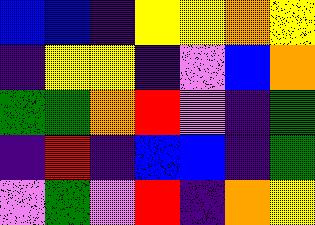[["blue", "blue", "indigo", "yellow", "yellow", "orange", "yellow"], ["indigo", "yellow", "yellow", "indigo", "violet", "blue", "orange"], ["green", "green", "orange", "red", "violet", "indigo", "green"], ["indigo", "red", "indigo", "blue", "blue", "indigo", "green"], ["violet", "green", "violet", "red", "indigo", "orange", "yellow"]]